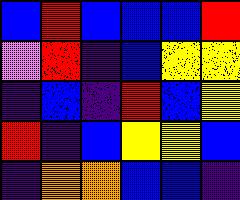[["blue", "red", "blue", "blue", "blue", "red"], ["violet", "red", "indigo", "blue", "yellow", "yellow"], ["indigo", "blue", "indigo", "red", "blue", "yellow"], ["red", "indigo", "blue", "yellow", "yellow", "blue"], ["indigo", "orange", "orange", "blue", "blue", "indigo"]]